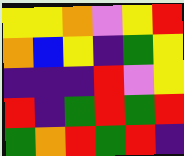[["yellow", "yellow", "orange", "violet", "yellow", "red"], ["orange", "blue", "yellow", "indigo", "green", "yellow"], ["indigo", "indigo", "indigo", "red", "violet", "yellow"], ["red", "indigo", "green", "red", "green", "red"], ["green", "orange", "red", "green", "red", "indigo"]]